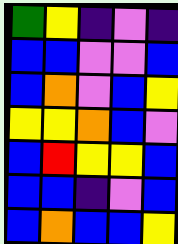[["green", "yellow", "indigo", "violet", "indigo"], ["blue", "blue", "violet", "violet", "blue"], ["blue", "orange", "violet", "blue", "yellow"], ["yellow", "yellow", "orange", "blue", "violet"], ["blue", "red", "yellow", "yellow", "blue"], ["blue", "blue", "indigo", "violet", "blue"], ["blue", "orange", "blue", "blue", "yellow"]]